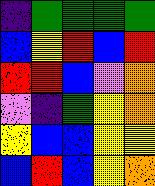[["indigo", "green", "green", "green", "green"], ["blue", "yellow", "red", "blue", "red"], ["red", "red", "blue", "violet", "orange"], ["violet", "indigo", "green", "yellow", "orange"], ["yellow", "blue", "blue", "yellow", "yellow"], ["blue", "red", "blue", "yellow", "orange"]]